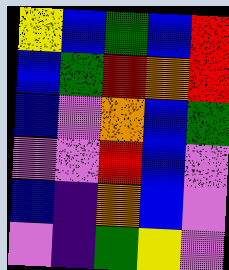[["yellow", "blue", "green", "blue", "red"], ["blue", "green", "red", "orange", "red"], ["blue", "violet", "orange", "blue", "green"], ["violet", "violet", "red", "blue", "violet"], ["blue", "indigo", "orange", "blue", "violet"], ["violet", "indigo", "green", "yellow", "violet"]]